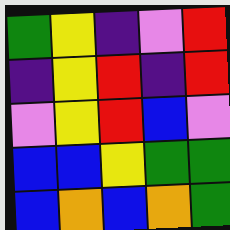[["green", "yellow", "indigo", "violet", "red"], ["indigo", "yellow", "red", "indigo", "red"], ["violet", "yellow", "red", "blue", "violet"], ["blue", "blue", "yellow", "green", "green"], ["blue", "orange", "blue", "orange", "green"]]